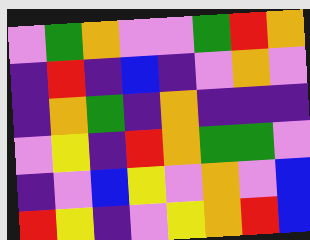[["violet", "green", "orange", "violet", "violet", "green", "red", "orange"], ["indigo", "red", "indigo", "blue", "indigo", "violet", "orange", "violet"], ["indigo", "orange", "green", "indigo", "orange", "indigo", "indigo", "indigo"], ["violet", "yellow", "indigo", "red", "orange", "green", "green", "violet"], ["indigo", "violet", "blue", "yellow", "violet", "orange", "violet", "blue"], ["red", "yellow", "indigo", "violet", "yellow", "orange", "red", "blue"]]